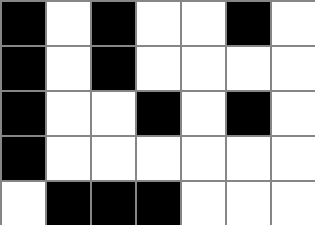[["black", "white", "black", "white", "white", "black", "white"], ["black", "white", "black", "white", "white", "white", "white"], ["black", "white", "white", "black", "white", "black", "white"], ["black", "white", "white", "white", "white", "white", "white"], ["white", "black", "black", "black", "white", "white", "white"]]